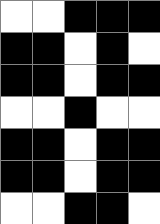[["white", "white", "black", "black", "black"], ["black", "black", "white", "black", "white"], ["black", "black", "white", "black", "black"], ["white", "white", "black", "white", "white"], ["black", "black", "white", "black", "black"], ["black", "black", "white", "black", "black"], ["white", "white", "black", "black", "white"]]